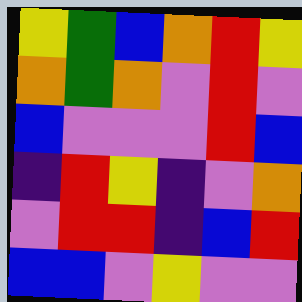[["yellow", "green", "blue", "orange", "red", "yellow"], ["orange", "green", "orange", "violet", "red", "violet"], ["blue", "violet", "violet", "violet", "red", "blue"], ["indigo", "red", "yellow", "indigo", "violet", "orange"], ["violet", "red", "red", "indigo", "blue", "red"], ["blue", "blue", "violet", "yellow", "violet", "violet"]]